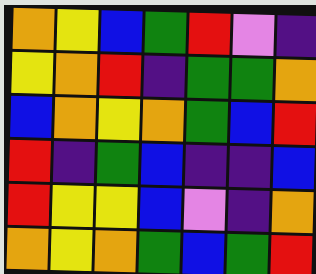[["orange", "yellow", "blue", "green", "red", "violet", "indigo"], ["yellow", "orange", "red", "indigo", "green", "green", "orange"], ["blue", "orange", "yellow", "orange", "green", "blue", "red"], ["red", "indigo", "green", "blue", "indigo", "indigo", "blue"], ["red", "yellow", "yellow", "blue", "violet", "indigo", "orange"], ["orange", "yellow", "orange", "green", "blue", "green", "red"]]